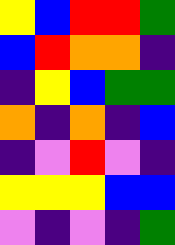[["yellow", "blue", "red", "red", "green"], ["blue", "red", "orange", "orange", "indigo"], ["indigo", "yellow", "blue", "green", "green"], ["orange", "indigo", "orange", "indigo", "blue"], ["indigo", "violet", "red", "violet", "indigo"], ["yellow", "yellow", "yellow", "blue", "blue"], ["violet", "indigo", "violet", "indigo", "green"]]